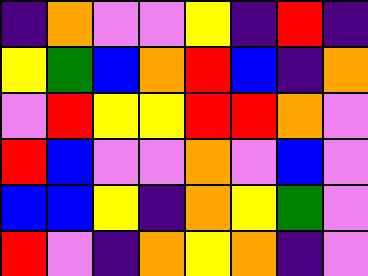[["indigo", "orange", "violet", "violet", "yellow", "indigo", "red", "indigo"], ["yellow", "green", "blue", "orange", "red", "blue", "indigo", "orange"], ["violet", "red", "yellow", "yellow", "red", "red", "orange", "violet"], ["red", "blue", "violet", "violet", "orange", "violet", "blue", "violet"], ["blue", "blue", "yellow", "indigo", "orange", "yellow", "green", "violet"], ["red", "violet", "indigo", "orange", "yellow", "orange", "indigo", "violet"]]